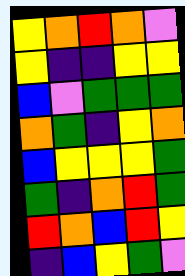[["yellow", "orange", "red", "orange", "violet"], ["yellow", "indigo", "indigo", "yellow", "yellow"], ["blue", "violet", "green", "green", "green"], ["orange", "green", "indigo", "yellow", "orange"], ["blue", "yellow", "yellow", "yellow", "green"], ["green", "indigo", "orange", "red", "green"], ["red", "orange", "blue", "red", "yellow"], ["indigo", "blue", "yellow", "green", "violet"]]